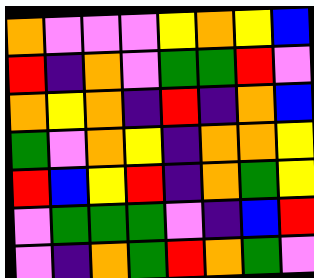[["orange", "violet", "violet", "violet", "yellow", "orange", "yellow", "blue"], ["red", "indigo", "orange", "violet", "green", "green", "red", "violet"], ["orange", "yellow", "orange", "indigo", "red", "indigo", "orange", "blue"], ["green", "violet", "orange", "yellow", "indigo", "orange", "orange", "yellow"], ["red", "blue", "yellow", "red", "indigo", "orange", "green", "yellow"], ["violet", "green", "green", "green", "violet", "indigo", "blue", "red"], ["violet", "indigo", "orange", "green", "red", "orange", "green", "violet"]]